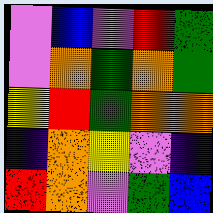[["violet", "blue", "violet", "red", "green"], ["violet", "orange", "green", "orange", "green"], ["yellow", "red", "green", "orange", "orange"], ["indigo", "orange", "yellow", "violet", "indigo"], ["red", "orange", "violet", "green", "blue"]]